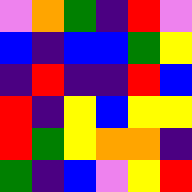[["violet", "orange", "green", "indigo", "red", "violet"], ["blue", "indigo", "blue", "blue", "green", "yellow"], ["indigo", "red", "indigo", "indigo", "red", "blue"], ["red", "indigo", "yellow", "blue", "yellow", "yellow"], ["red", "green", "yellow", "orange", "orange", "indigo"], ["green", "indigo", "blue", "violet", "yellow", "red"]]